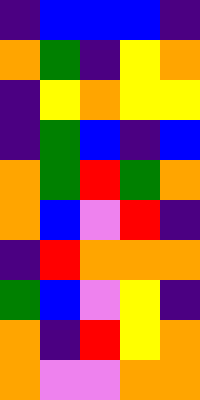[["indigo", "blue", "blue", "blue", "indigo"], ["orange", "green", "indigo", "yellow", "orange"], ["indigo", "yellow", "orange", "yellow", "yellow"], ["indigo", "green", "blue", "indigo", "blue"], ["orange", "green", "red", "green", "orange"], ["orange", "blue", "violet", "red", "indigo"], ["indigo", "red", "orange", "orange", "orange"], ["green", "blue", "violet", "yellow", "indigo"], ["orange", "indigo", "red", "yellow", "orange"], ["orange", "violet", "violet", "orange", "orange"]]